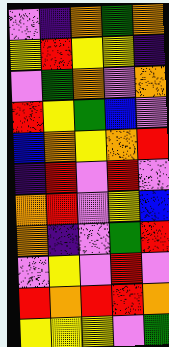[["violet", "indigo", "orange", "green", "orange"], ["yellow", "red", "yellow", "yellow", "indigo"], ["violet", "green", "orange", "violet", "orange"], ["red", "yellow", "green", "blue", "violet"], ["blue", "orange", "yellow", "orange", "red"], ["indigo", "red", "violet", "red", "violet"], ["orange", "red", "violet", "yellow", "blue"], ["orange", "indigo", "violet", "green", "red"], ["violet", "yellow", "violet", "red", "violet"], ["red", "orange", "red", "red", "orange"], ["yellow", "yellow", "yellow", "violet", "green"]]